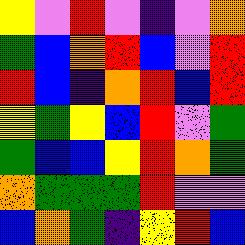[["yellow", "violet", "red", "violet", "indigo", "violet", "orange"], ["green", "blue", "orange", "red", "blue", "violet", "red"], ["red", "blue", "indigo", "orange", "red", "blue", "red"], ["yellow", "green", "yellow", "blue", "red", "violet", "green"], ["green", "blue", "blue", "yellow", "red", "orange", "green"], ["orange", "green", "green", "green", "red", "violet", "violet"], ["blue", "orange", "green", "indigo", "yellow", "red", "blue"]]